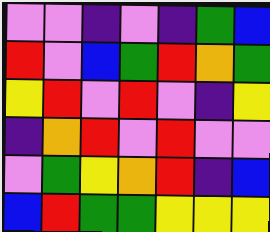[["violet", "violet", "indigo", "violet", "indigo", "green", "blue"], ["red", "violet", "blue", "green", "red", "orange", "green"], ["yellow", "red", "violet", "red", "violet", "indigo", "yellow"], ["indigo", "orange", "red", "violet", "red", "violet", "violet"], ["violet", "green", "yellow", "orange", "red", "indigo", "blue"], ["blue", "red", "green", "green", "yellow", "yellow", "yellow"]]